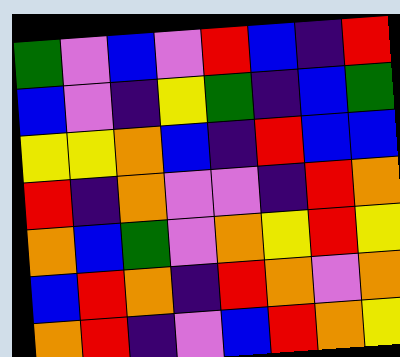[["green", "violet", "blue", "violet", "red", "blue", "indigo", "red"], ["blue", "violet", "indigo", "yellow", "green", "indigo", "blue", "green"], ["yellow", "yellow", "orange", "blue", "indigo", "red", "blue", "blue"], ["red", "indigo", "orange", "violet", "violet", "indigo", "red", "orange"], ["orange", "blue", "green", "violet", "orange", "yellow", "red", "yellow"], ["blue", "red", "orange", "indigo", "red", "orange", "violet", "orange"], ["orange", "red", "indigo", "violet", "blue", "red", "orange", "yellow"]]